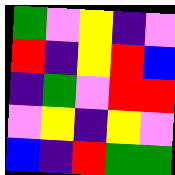[["green", "violet", "yellow", "indigo", "violet"], ["red", "indigo", "yellow", "red", "blue"], ["indigo", "green", "violet", "red", "red"], ["violet", "yellow", "indigo", "yellow", "violet"], ["blue", "indigo", "red", "green", "green"]]